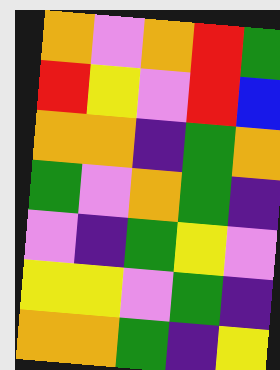[["orange", "violet", "orange", "red", "green"], ["red", "yellow", "violet", "red", "blue"], ["orange", "orange", "indigo", "green", "orange"], ["green", "violet", "orange", "green", "indigo"], ["violet", "indigo", "green", "yellow", "violet"], ["yellow", "yellow", "violet", "green", "indigo"], ["orange", "orange", "green", "indigo", "yellow"]]